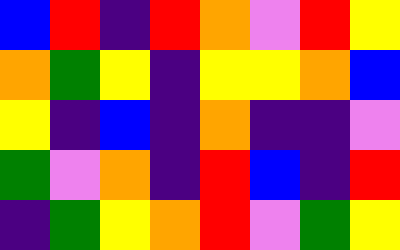[["blue", "red", "indigo", "red", "orange", "violet", "red", "yellow"], ["orange", "green", "yellow", "indigo", "yellow", "yellow", "orange", "blue"], ["yellow", "indigo", "blue", "indigo", "orange", "indigo", "indigo", "violet"], ["green", "violet", "orange", "indigo", "red", "blue", "indigo", "red"], ["indigo", "green", "yellow", "orange", "red", "violet", "green", "yellow"]]